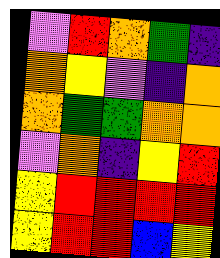[["violet", "red", "orange", "green", "indigo"], ["orange", "yellow", "violet", "indigo", "orange"], ["orange", "green", "green", "orange", "orange"], ["violet", "orange", "indigo", "yellow", "red"], ["yellow", "red", "red", "red", "red"], ["yellow", "red", "red", "blue", "yellow"]]